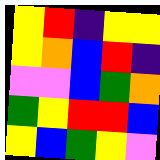[["yellow", "red", "indigo", "yellow", "yellow"], ["yellow", "orange", "blue", "red", "indigo"], ["violet", "violet", "blue", "green", "orange"], ["green", "yellow", "red", "red", "blue"], ["yellow", "blue", "green", "yellow", "violet"]]